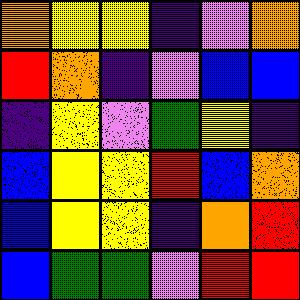[["orange", "yellow", "yellow", "indigo", "violet", "orange"], ["red", "orange", "indigo", "violet", "blue", "blue"], ["indigo", "yellow", "violet", "green", "yellow", "indigo"], ["blue", "yellow", "yellow", "red", "blue", "orange"], ["blue", "yellow", "yellow", "indigo", "orange", "red"], ["blue", "green", "green", "violet", "red", "red"]]